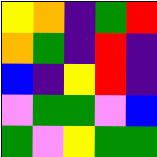[["yellow", "orange", "indigo", "green", "red"], ["orange", "green", "indigo", "red", "indigo"], ["blue", "indigo", "yellow", "red", "indigo"], ["violet", "green", "green", "violet", "blue"], ["green", "violet", "yellow", "green", "green"]]